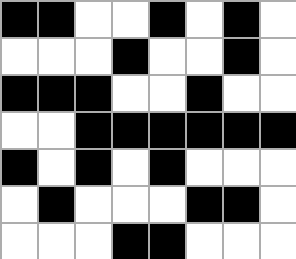[["black", "black", "white", "white", "black", "white", "black", "white"], ["white", "white", "white", "black", "white", "white", "black", "white"], ["black", "black", "black", "white", "white", "black", "white", "white"], ["white", "white", "black", "black", "black", "black", "black", "black"], ["black", "white", "black", "white", "black", "white", "white", "white"], ["white", "black", "white", "white", "white", "black", "black", "white"], ["white", "white", "white", "black", "black", "white", "white", "white"]]